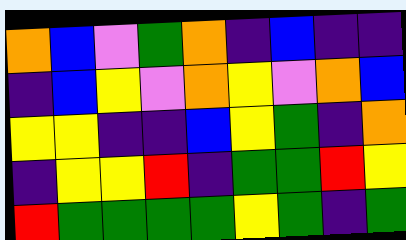[["orange", "blue", "violet", "green", "orange", "indigo", "blue", "indigo", "indigo"], ["indigo", "blue", "yellow", "violet", "orange", "yellow", "violet", "orange", "blue"], ["yellow", "yellow", "indigo", "indigo", "blue", "yellow", "green", "indigo", "orange"], ["indigo", "yellow", "yellow", "red", "indigo", "green", "green", "red", "yellow"], ["red", "green", "green", "green", "green", "yellow", "green", "indigo", "green"]]